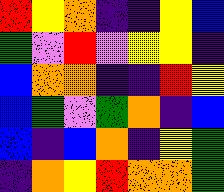[["red", "yellow", "orange", "indigo", "indigo", "yellow", "blue"], ["green", "violet", "red", "violet", "yellow", "yellow", "indigo"], ["blue", "orange", "orange", "indigo", "indigo", "red", "yellow"], ["blue", "green", "violet", "green", "orange", "indigo", "blue"], ["blue", "indigo", "blue", "orange", "indigo", "yellow", "green"], ["indigo", "orange", "yellow", "red", "orange", "orange", "green"]]